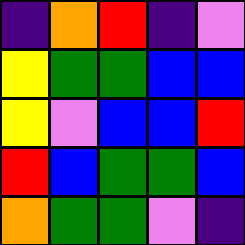[["indigo", "orange", "red", "indigo", "violet"], ["yellow", "green", "green", "blue", "blue"], ["yellow", "violet", "blue", "blue", "red"], ["red", "blue", "green", "green", "blue"], ["orange", "green", "green", "violet", "indigo"]]